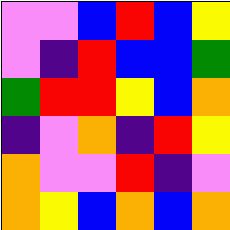[["violet", "violet", "blue", "red", "blue", "yellow"], ["violet", "indigo", "red", "blue", "blue", "green"], ["green", "red", "red", "yellow", "blue", "orange"], ["indigo", "violet", "orange", "indigo", "red", "yellow"], ["orange", "violet", "violet", "red", "indigo", "violet"], ["orange", "yellow", "blue", "orange", "blue", "orange"]]